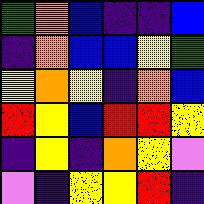[["green", "orange", "blue", "indigo", "indigo", "blue"], ["indigo", "orange", "blue", "blue", "yellow", "green"], ["yellow", "orange", "yellow", "indigo", "orange", "blue"], ["red", "yellow", "blue", "red", "red", "yellow"], ["indigo", "yellow", "indigo", "orange", "yellow", "violet"], ["violet", "indigo", "yellow", "yellow", "red", "indigo"]]